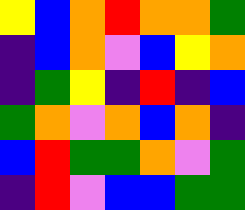[["yellow", "blue", "orange", "red", "orange", "orange", "green"], ["indigo", "blue", "orange", "violet", "blue", "yellow", "orange"], ["indigo", "green", "yellow", "indigo", "red", "indigo", "blue"], ["green", "orange", "violet", "orange", "blue", "orange", "indigo"], ["blue", "red", "green", "green", "orange", "violet", "green"], ["indigo", "red", "violet", "blue", "blue", "green", "green"]]